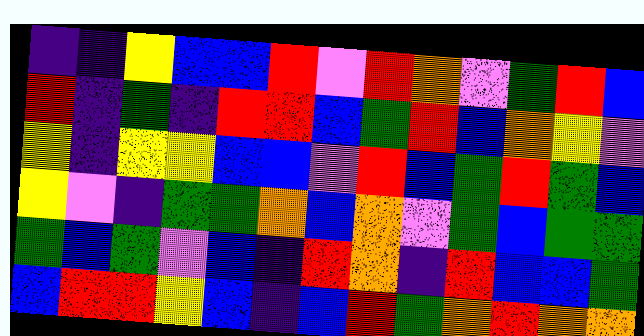[["indigo", "indigo", "yellow", "blue", "blue", "red", "violet", "red", "orange", "violet", "green", "red", "blue"], ["red", "indigo", "green", "indigo", "red", "red", "blue", "green", "red", "blue", "orange", "yellow", "violet"], ["yellow", "indigo", "yellow", "yellow", "blue", "blue", "violet", "red", "blue", "green", "red", "green", "blue"], ["yellow", "violet", "indigo", "green", "green", "orange", "blue", "orange", "violet", "green", "blue", "green", "green"], ["green", "blue", "green", "violet", "blue", "indigo", "red", "orange", "indigo", "red", "blue", "blue", "green"], ["blue", "red", "red", "yellow", "blue", "indigo", "blue", "red", "green", "orange", "red", "orange", "orange"]]